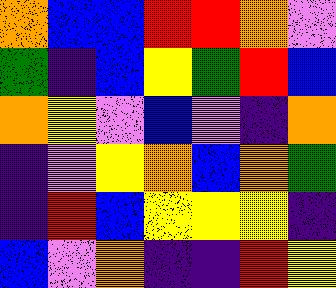[["orange", "blue", "blue", "red", "red", "orange", "violet"], ["green", "indigo", "blue", "yellow", "green", "red", "blue"], ["orange", "yellow", "violet", "blue", "violet", "indigo", "orange"], ["indigo", "violet", "yellow", "orange", "blue", "orange", "green"], ["indigo", "red", "blue", "yellow", "yellow", "yellow", "indigo"], ["blue", "violet", "orange", "indigo", "indigo", "red", "yellow"]]